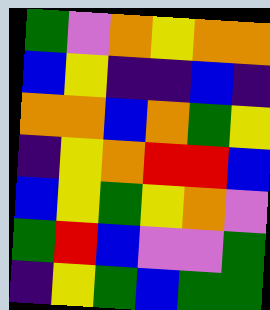[["green", "violet", "orange", "yellow", "orange", "orange"], ["blue", "yellow", "indigo", "indigo", "blue", "indigo"], ["orange", "orange", "blue", "orange", "green", "yellow"], ["indigo", "yellow", "orange", "red", "red", "blue"], ["blue", "yellow", "green", "yellow", "orange", "violet"], ["green", "red", "blue", "violet", "violet", "green"], ["indigo", "yellow", "green", "blue", "green", "green"]]